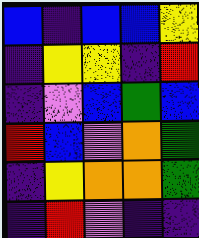[["blue", "indigo", "blue", "blue", "yellow"], ["indigo", "yellow", "yellow", "indigo", "red"], ["indigo", "violet", "blue", "green", "blue"], ["red", "blue", "violet", "orange", "green"], ["indigo", "yellow", "orange", "orange", "green"], ["indigo", "red", "violet", "indigo", "indigo"]]